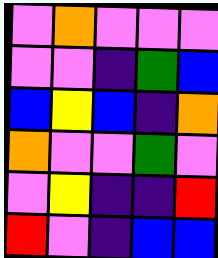[["violet", "orange", "violet", "violet", "violet"], ["violet", "violet", "indigo", "green", "blue"], ["blue", "yellow", "blue", "indigo", "orange"], ["orange", "violet", "violet", "green", "violet"], ["violet", "yellow", "indigo", "indigo", "red"], ["red", "violet", "indigo", "blue", "blue"]]